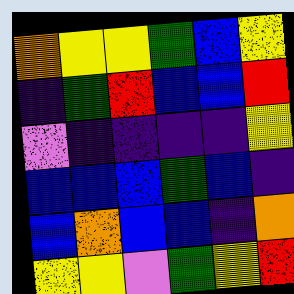[["orange", "yellow", "yellow", "green", "blue", "yellow"], ["indigo", "green", "red", "blue", "blue", "red"], ["violet", "indigo", "indigo", "indigo", "indigo", "yellow"], ["blue", "blue", "blue", "green", "blue", "indigo"], ["blue", "orange", "blue", "blue", "indigo", "orange"], ["yellow", "yellow", "violet", "green", "yellow", "red"]]